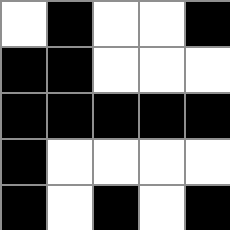[["white", "black", "white", "white", "black"], ["black", "black", "white", "white", "white"], ["black", "black", "black", "black", "black"], ["black", "white", "white", "white", "white"], ["black", "white", "black", "white", "black"]]